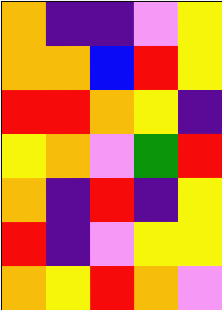[["orange", "indigo", "indigo", "violet", "yellow"], ["orange", "orange", "blue", "red", "yellow"], ["red", "red", "orange", "yellow", "indigo"], ["yellow", "orange", "violet", "green", "red"], ["orange", "indigo", "red", "indigo", "yellow"], ["red", "indigo", "violet", "yellow", "yellow"], ["orange", "yellow", "red", "orange", "violet"]]